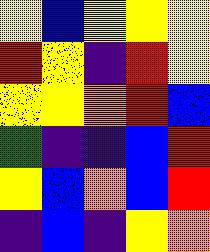[["yellow", "blue", "yellow", "yellow", "yellow"], ["red", "yellow", "indigo", "red", "yellow"], ["yellow", "yellow", "orange", "red", "blue"], ["green", "indigo", "indigo", "blue", "red"], ["yellow", "blue", "orange", "blue", "red"], ["indigo", "blue", "indigo", "yellow", "orange"]]